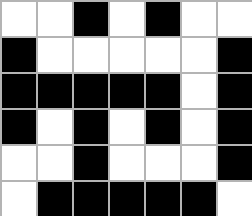[["white", "white", "black", "white", "black", "white", "white"], ["black", "white", "white", "white", "white", "white", "black"], ["black", "black", "black", "black", "black", "white", "black"], ["black", "white", "black", "white", "black", "white", "black"], ["white", "white", "black", "white", "white", "white", "black"], ["white", "black", "black", "black", "black", "black", "white"]]